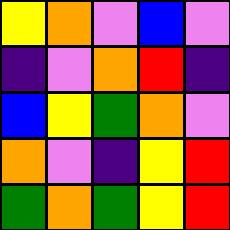[["yellow", "orange", "violet", "blue", "violet"], ["indigo", "violet", "orange", "red", "indigo"], ["blue", "yellow", "green", "orange", "violet"], ["orange", "violet", "indigo", "yellow", "red"], ["green", "orange", "green", "yellow", "red"]]